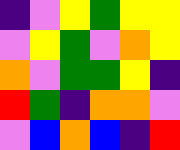[["indigo", "violet", "yellow", "green", "yellow", "yellow"], ["violet", "yellow", "green", "violet", "orange", "yellow"], ["orange", "violet", "green", "green", "yellow", "indigo"], ["red", "green", "indigo", "orange", "orange", "violet"], ["violet", "blue", "orange", "blue", "indigo", "red"]]